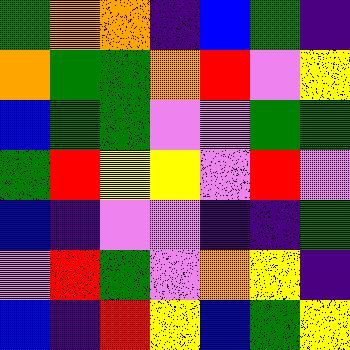[["green", "orange", "orange", "indigo", "blue", "green", "indigo"], ["orange", "green", "green", "orange", "red", "violet", "yellow"], ["blue", "green", "green", "violet", "violet", "green", "green"], ["green", "red", "yellow", "yellow", "violet", "red", "violet"], ["blue", "indigo", "violet", "violet", "indigo", "indigo", "green"], ["violet", "red", "green", "violet", "orange", "yellow", "indigo"], ["blue", "indigo", "red", "yellow", "blue", "green", "yellow"]]